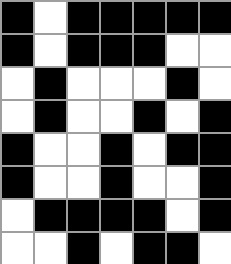[["black", "white", "black", "black", "black", "black", "black"], ["black", "white", "black", "black", "black", "white", "white"], ["white", "black", "white", "white", "white", "black", "white"], ["white", "black", "white", "white", "black", "white", "black"], ["black", "white", "white", "black", "white", "black", "black"], ["black", "white", "white", "black", "white", "white", "black"], ["white", "black", "black", "black", "black", "white", "black"], ["white", "white", "black", "white", "black", "black", "white"]]